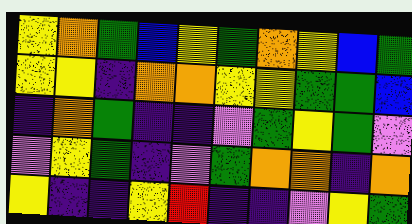[["yellow", "orange", "green", "blue", "yellow", "green", "orange", "yellow", "blue", "green"], ["yellow", "yellow", "indigo", "orange", "orange", "yellow", "yellow", "green", "green", "blue"], ["indigo", "orange", "green", "indigo", "indigo", "violet", "green", "yellow", "green", "violet"], ["violet", "yellow", "green", "indigo", "violet", "green", "orange", "orange", "indigo", "orange"], ["yellow", "indigo", "indigo", "yellow", "red", "indigo", "indigo", "violet", "yellow", "green"]]